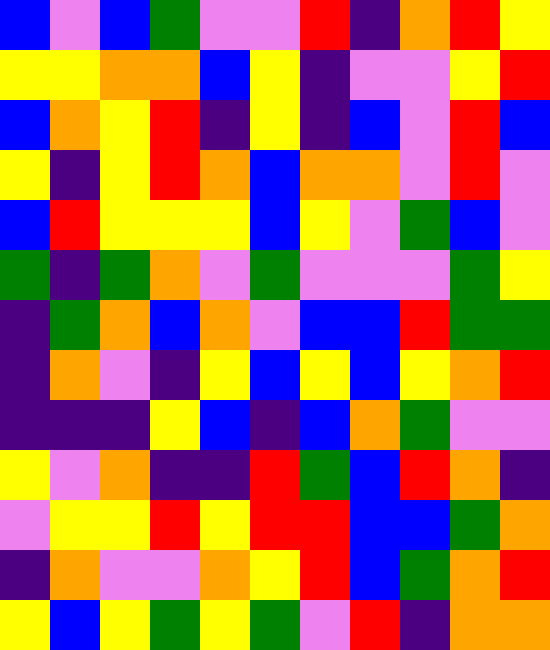[["blue", "violet", "blue", "green", "violet", "violet", "red", "indigo", "orange", "red", "yellow"], ["yellow", "yellow", "orange", "orange", "blue", "yellow", "indigo", "violet", "violet", "yellow", "red"], ["blue", "orange", "yellow", "red", "indigo", "yellow", "indigo", "blue", "violet", "red", "blue"], ["yellow", "indigo", "yellow", "red", "orange", "blue", "orange", "orange", "violet", "red", "violet"], ["blue", "red", "yellow", "yellow", "yellow", "blue", "yellow", "violet", "green", "blue", "violet"], ["green", "indigo", "green", "orange", "violet", "green", "violet", "violet", "violet", "green", "yellow"], ["indigo", "green", "orange", "blue", "orange", "violet", "blue", "blue", "red", "green", "green"], ["indigo", "orange", "violet", "indigo", "yellow", "blue", "yellow", "blue", "yellow", "orange", "red"], ["indigo", "indigo", "indigo", "yellow", "blue", "indigo", "blue", "orange", "green", "violet", "violet"], ["yellow", "violet", "orange", "indigo", "indigo", "red", "green", "blue", "red", "orange", "indigo"], ["violet", "yellow", "yellow", "red", "yellow", "red", "red", "blue", "blue", "green", "orange"], ["indigo", "orange", "violet", "violet", "orange", "yellow", "red", "blue", "green", "orange", "red"], ["yellow", "blue", "yellow", "green", "yellow", "green", "violet", "red", "indigo", "orange", "orange"]]